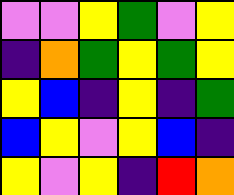[["violet", "violet", "yellow", "green", "violet", "yellow"], ["indigo", "orange", "green", "yellow", "green", "yellow"], ["yellow", "blue", "indigo", "yellow", "indigo", "green"], ["blue", "yellow", "violet", "yellow", "blue", "indigo"], ["yellow", "violet", "yellow", "indigo", "red", "orange"]]